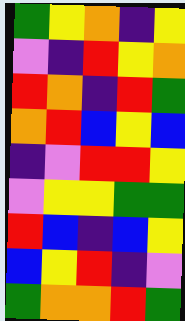[["green", "yellow", "orange", "indigo", "yellow"], ["violet", "indigo", "red", "yellow", "orange"], ["red", "orange", "indigo", "red", "green"], ["orange", "red", "blue", "yellow", "blue"], ["indigo", "violet", "red", "red", "yellow"], ["violet", "yellow", "yellow", "green", "green"], ["red", "blue", "indigo", "blue", "yellow"], ["blue", "yellow", "red", "indigo", "violet"], ["green", "orange", "orange", "red", "green"]]